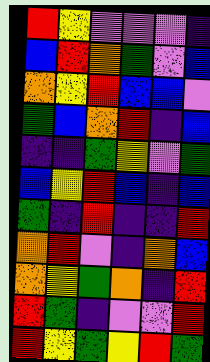[["red", "yellow", "violet", "violet", "violet", "indigo"], ["blue", "red", "orange", "green", "violet", "blue"], ["orange", "yellow", "red", "blue", "blue", "violet"], ["green", "blue", "orange", "red", "indigo", "blue"], ["indigo", "indigo", "green", "yellow", "violet", "green"], ["blue", "yellow", "red", "blue", "indigo", "blue"], ["green", "indigo", "red", "indigo", "indigo", "red"], ["orange", "red", "violet", "indigo", "orange", "blue"], ["orange", "yellow", "green", "orange", "indigo", "red"], ["red", "green", "indigo", "violet", "violet", "red"], ["red", "yellow", "green", "yellow", "red", "green"]]